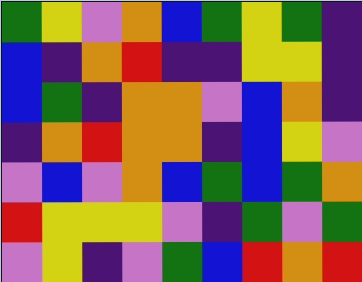[["green", "yellow", "violet", "orange", "blue", "green", "yellow", "green", "indigo"], ["blue", "indigo", "orange", "red", "indigo", "indigo", "yellow", "yellow", "indigo"], ["blue", "green", "indigo", "orange", "orange", "violet", "blue", "orange", "indigo"], ["indigo", "orange", "red", "orange", "orange", "indigo", "blue", "yellow", "violet"], ["violet", "blue", "violet", "orange", "blue", "green", "blue", "green", "orange"], ["red", "yellow", "yellow", "yellow", "violet", "indigo", "green", "violet", "green"], ["violet", "yellow", "indigo", "violet", "green", "blue", "red", "orange", "red"]]